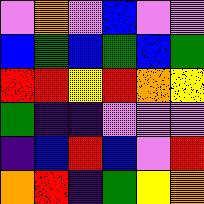[["violet", "orange", "violet", "blue", "violet", "violet"], ["blue", "green", "blue", "green", "blue", "green"], ["red", "red", "yellow", "red", "orange", "yellow"], ["green", "indigo", "indigo", "violet", "violet", "violet"], ["indigo", "blue", "red", "blue", "violet", "red"], ["orange", "red", "indigo", "green", "yellow", "orange"]]